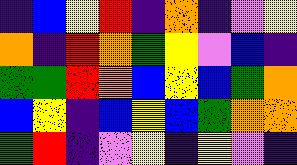[["indigo", "blue", "yellow", "red", "indigo", "orange", "indigo", "violet", "yellow"], ["orange", "indigo", "red", "orange", "green", "yellow", "violet", "blue", "indigo"], ["green", "green", "red", "orange", "blue", "yellow", "blue", "green", "orange"], ["blue", "yellow", "indigo", "blue", "yellow", "blue", "green", "orange", "orange"], ["green", "red", "indigo", "violet", "yellow", "indigo", "yellow", "violet", "indigo"]]